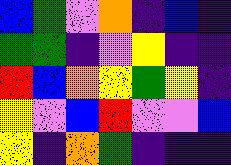[["blue", "green", "violet", "orange", "indigo", "blue", "indigo"], ["green", "green", "indigo", "violet", "yellow", "indigo", "indigo"], ["red", "blue", "orange", "yellow", "green", "yellow", "indigo"], ["yellow", "violet", "blue", "red", "violet", "violet", "blue"], ["yellow", "indigo", "orange", "green", "indigo", "indigo", "indigo"]]